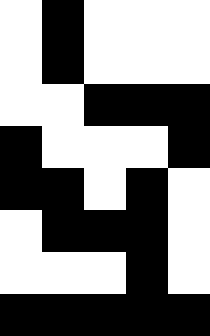[["white", "black", "white", "white", "white"], ["white", "black", "white", "white", "white"], ["white", "white", "black", "black", "black"], ["black", "white", "white", "white", "black"], ["black", "black", "white", "black", "white"], ["white", "black", "black", "black", "white"], ["white", "white", "white", "black", "white"], ["black", "black", "black", "black", "black"]]